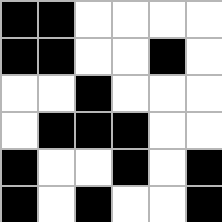[["black", "black", "white", "white", "white", "white"], ["black", "black", "white", "white", "black", "white"], ["white", "white", "black", "white", "white", "white"], ["white", "black", "black", "black", "white", "white"], ["black", "white", "white", "black", "white", "black"], ["black", "white", "black", "white", "white", "black"]]